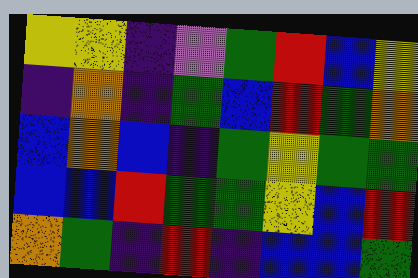[["yellow", "yellow", "indigo", "violet", "green", "red", "blue", "yellow"], ["indigo", "orange", "indigo", "green", "blue", "red", "green", "orange"], ["blue", "orange", "blue", "indigo", "green", "yellow", "green", "green"], ["blue", "blue", "red", "green", "green", "yellow", "blue", "red"], ["orange", "green", "indigo", "red", "indigo", "blue", "blue", "green"]]